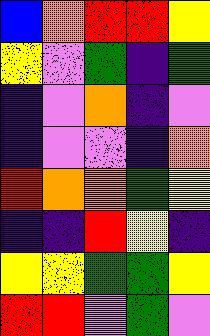[["blue", "orange", "red", "red", "yellow"], ["yellow", "violet", "green", "indigo", "green"], ["indigo", "violet", "orange", "indigo", "violet"], ["indigo", "violet", "violet", "indigo", "orange"], ["red", "orange", "orange", "green", "yellow"], ["indigo", "indigo", "red", "yellow", "indigo"], ["yellow", "yellow", "green", "green", "yellow"], ["red", "red", "violet", "green", "violet"]]